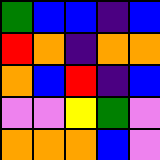[["green", "blue", "blue", "indigo", "blue"], ["red", "orange", "indigo", "orange", "orange"], ["orange", "blue", "red", "indigo", "blue"], ["violet", "violet", "yellow", "green", "violet"], ["orange", "orange", "orange", "blue", "violet"]]